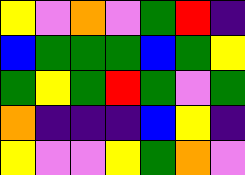[["yellow", "violet", "orange", "violet", "green", "red", "indigo"], ["blue", "green", "green", "green", "blue", "green", "yellow"], ["green", "yellow", "green", "red", "green", "violet", "green"], ["orange", "indigo", "indigo", "indigo", "blue", "yellow", "indigo"], ["yellow", "violet", "violet", "yellow", "green", "orange", "violet"]]